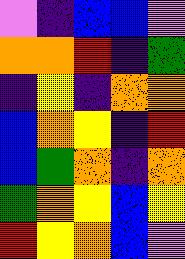[["violet", "indigo", "blue", "blue", "violet"], ["orange", "orange", "red", "indigo", "green"], ["indigo", "yellow", "indigo", "orange", "orange"], ["blue", "orange", "yellow", "indigo", "red"], ["blue", "green", "orange", "indigo", "orange"], ["green", "orange", "yellow", "blue", "yellow"], ["red", "yellow", "orange", "blue", "violet"]]